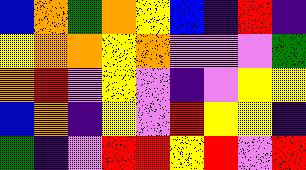[["blue", "orange", "green", "orange", "yellow", "blue", "indigo", "red", "indigo"], ["yellow", "orange", "orange", "yellow", "orange", "violet", "violet", "violet", "green"], ["orange", "red", "violet", "yellow", "violet", "indigo", "violet", "yellow", "yellow"], ["blue", "orange", "indigo", "yellow", "violet", "red", "yellow", "yellow", "indigo"], ["green", "indigo", "violet", "red", "red", "yellow", "red", "violet", "red"]]